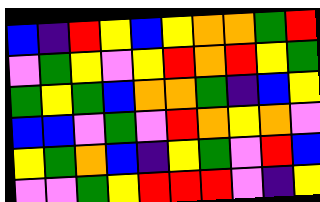[["blue", "indigo", "red", "yellow", "blue", "yellow", "orange", "orange", "green", "red"], ["violet", "green", "yellow", "violet", "yellow", "red", "orange", "red", "yellow", "green"], ["green", "yellow", "green", "blue", "orange", "orange", "green", "indigo", "blue", "yellow"], ["blue", "blue", "violet", "green", "violet", "red", "orange", "yellow", "orange", "violet"], ["yellow", "green", "orange", "blue", "indigo", "yellow", "green", "violet", "red", "blue"], ["violet", "violet", "green", "yellow", "red", "red", "red", "violet", "indigo", "yellow"]]